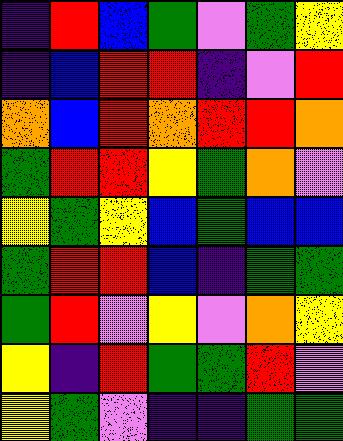[["indigo", "red", "blue", "green", "violet", "green", "yellow"], ["indigo", "blue", "red", "red", "indigo", "violet", "red"], ["orange", "blue", "red", "orange", "red", "red", "orange"], ["green", "red", "red", "yellow", "green", "orange", "violet"], ["yellow", "green", "yellow", "blue", "green", "blue", "blue"], ["green", "red", "red", "blue", "indigo", "green", "green"], ["green", "red", "violet", "yellow", "violet", "orange", "yellow"], ["yellow", "indigo", "red", "green", "green", "red", "violet"], ["yellow", "green", "violet", "indigo", "indigo", "green", "green"]]